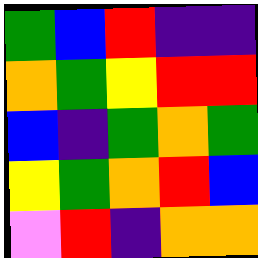[["green", "blue", "red", "indigo", "indigo"], ["orange", "green", "yellow", "red", "red"], ["blue", "indigo", "green", "orange", "green"], ["yellow", "green", "orange", "red", "blue"], ["violet", "red", "indigo", "orange", "orange"]]